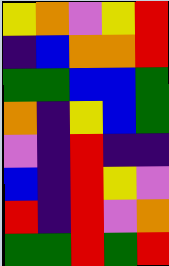[["yellow", "orange", "violet", "yellow", "red"], ["indigo", "blue", "orange", "orange", "red"], ["green", "green", "blue", "blue", "green"], ["orange", "indigo", "yellow", "blue", "green"], ["violet", "indigo", "red", "indigo", "indigo"], ["blue", "indigo", "red", "yellow", "violet"], ["red", "indigo", "red", "violet", "orange"], ["green", "green", "red", "green", "red"]]